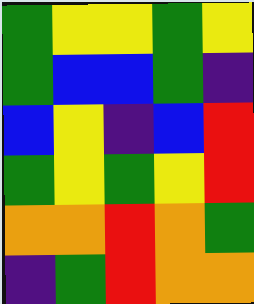[["green", "yellow", "yellow", "green", "yellow"], ["green", "blue", "blue", "green", "indigo"], ["blue", "yellow", "indigo", "blue", "red"], ["green", "yellow", "green", "yellow", "red"], ["orange", "orange", "red", "orange", "green"], ["indigo", "green", "red", "orange", "orange"]]